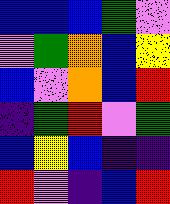[["blue", "blue", "blue", "green", "violet"], ["violet", "green", "orange", "blue", "yellow"], ["blue", "violet", "orange", "blue", "red"], ["indigo", "green", "red", "violet", "green"], ["blue", "yellow", "blue", "indigo", "indigo"], ["red", "violet", "indigo", "blue", "red"]]